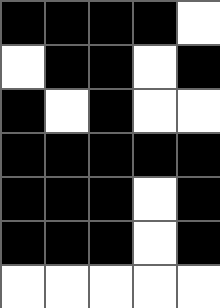[["black", "black", "black", "black", "white"], ["white", "black", "black", "white", "black"], ["black", "white", "black", "white", "white"], ["black", "black", "black", "black", "black"], ["black", "black", "black", "white", "black"], ["black", "black", "black", "white", "black"], ["white", "white", "white", "white", "white"]]